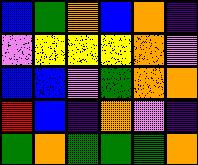[["blue", "green", "orange", "blue", "orange", "indigo"], ["violet", "yellow", "yellow", "yellow", "orange", "violet"], ["blue", "blue", "violet", "green", "orange", "orange"], ["red", "blue", "indigo", "orange", "violet", "indigo"], ["green", "orange", "green", "green", "green", "orange"]]